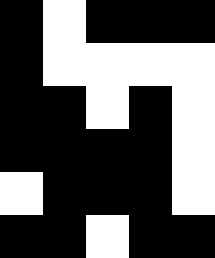[["black", "white", "black", "black", "black"], ["black", "white", "white", "white", "white"], ["black", "black", "white", "black", "white"], ["black", "black", "black", "black", "white"], ["white", "black", "black", "black", "white"], ["black", "black", "white", "black", "black"]]